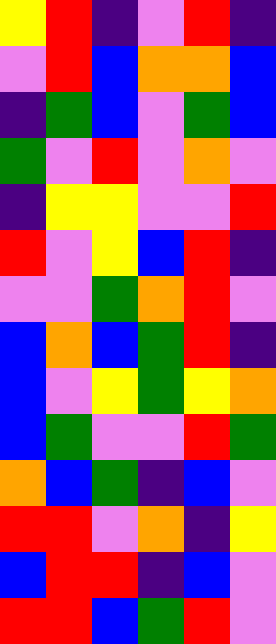[["yellow", "red", "indigo", "violet", "red", "indigo"], ["violet", "red", "blue", "orange", "orange", "blue"], ["indigo", "green", "blue", "violet", "green", "blue"], ["green", "violet", "red", "violet", "orange", "violet"], ["indigo", "yellow", "yellow", "violet", "violet", "red"], ["red", "violet", "yellow", "blue", "red", "indigo"], ["violet", "violet", "green", "orange", "red", "violet"], ["blue", "orange", "blue", "green", "red", "indigo"], ["blue", "violet", "yellow", "green", "yellow", "orange"], ["blue", "green", "violet", "violet", "red", "green"], ["orange", "blue", "green", "indigo", "blue", "violet"], ["red", "red", "violet", "orange", "indigo", "yellow"], ["blue", "red", "red", "indigo", "blue", "violet"], ["red", "red", "blue", "green", "red", "violet"]]